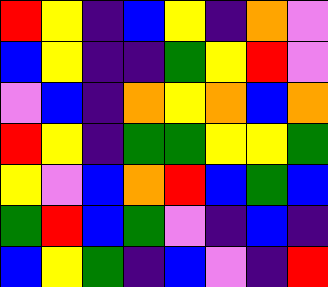[["red", "yellow", "indigo", "blue", "yellow", "indigo", "orange", "violet"], ["blue", "yellow", "indigo", "indigo", "green", "yellow", "red", "violet"], ["violet", "blue", "indigo", "orange", "yellow", "orange", "blue", "orange"], ["red", "yellow", "indigo", "green", "green", "yellow", "yellow", "green"], ["yellow", "violet", "blue", "orange", "red", "blue", "green", "blue"], ["green", "red", "blue", "green", "violet", "indigo", "blue", "indigo"], ["blue", "yellow", "green", "indigo", "blue", "violet", "indigo", "red"]]